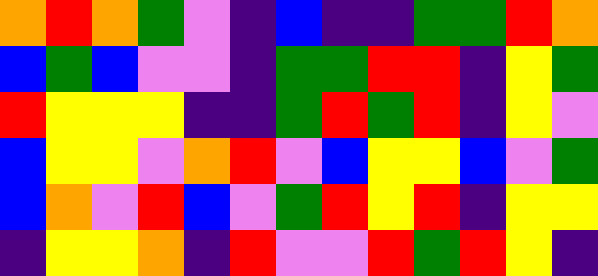[["orange", "red", "orange", "green", "violet", "indigo", "blue", "indigo", "indigo", "green", "green", "red", "orange"], ["blue", "green", "blue", "violet", "violet", "indigo", "green", "green", "red", "red", "indigo", "yellow", "green"], ["red", "yellow", "yellow", "yellow", "indigo", "indigo", "green", "red", "green", "red", "indigo", "yellow", "violet"], ["blue", "yellow", "yellow", "violet", "orange", "red", "violet", "blue", "yellow", "yellow", "blue", "violet", "green"], ["blue", "orange", "violet", "red", "blue", "violet", "green", "red", "yellow", "red", "indigo", "yellow", "yellow"], ["indigo", "yellow", "yellow", "orange", "indigo", "red", "violet", "violet", "red", "green", "red", "yellow", "indigo"]]